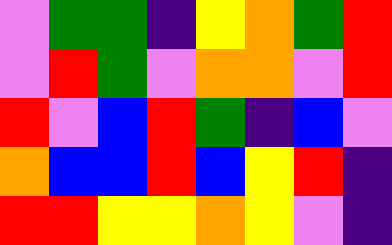[["violet", "green", "green", "indigo", "yellow", "orange", "green", "red"], ["violet", "red", "green", "violet", "orange", "orange", "violet", "red"], ["red", "violet", "blue", "red", "green", "indigo", "blue", "violet"], ["orange", "blue", "blue", "red", "blue", "yellow", "red", "indigo"], ["red", "red", "yellow", "yellow", "orange", "yellow", "violet", "indigo"]]